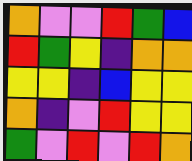[["orange", "violet", "violet", "red", "green", "blue"], ["red", "green", "yellow", "indigo", "orange", "orange"], ["yellow", "yellow", "indigo", "blue", "yellow", "yellow"], ["orange", "indigo", "violet", "red", "yellow", "yellow"], ["green", "violet", "red", "violet", "red", "orange"]]